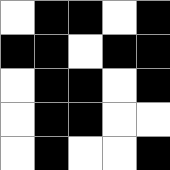[["white", "black", "black", "white", "black"], ["black", "black", "white", "black", "black"], ["white", "black", "black", "white", "black"], ["white", "black", "black", "white", "white"], ["white", "black", "white", "white", "black"]]